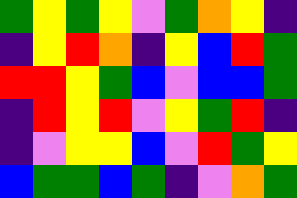[["green", "yellow", "green", "yellow", "violet", "green", "orange", "yellow", "indigo"], ["indigo", "yellow", "red", "orange", "indigo", "yellow", "blue", "red", "green"], ["red", "red", "yellow", "green", "blue", "violet", "blue", "blue", "green"], ["indigo", "red", "yellow", "red", "violet", "yellow", "green", "red", "indigo"], ["indigo", "violet", "yellow", "yellow", "blue", "violet", "red", "green", "yellow"], ["blue", "green", "green", "blue", "green", "indigo", "violet", "orange", "green"]]